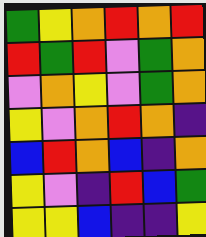[["green", "yellow", "orange", "red", "orange", "red"], ["red", "green", "red", "violet", "green", "orange"], ["violet", "orange", "yellow", "violet", "green", "orange"], ["yellow", "violet", "orange", "red", "orange", "indigo"], ["blue", "red", "orange", "blue", "indigo", "orange"], ["yellow", "violet", "indigo", "red", "blue", "green"], ["yellow", "yellow", "blue", "indigo", "indigo", "yellow"]]